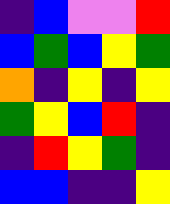[["indigo", "blue", "violet", "violet", "red"], ["blue", "green", "blue", "yellow", "green"], ["orange", "indigo", "yellow", "indigo", "yellow"], ["green", "yellow", "blue", "red", "indigo"], ["indigo", "red", "yellow", "green", "indigo"], ["blue", "blue", "indigo", "indigo", "yellow"]]